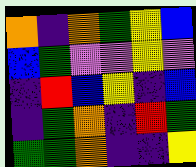[["orange", "indigo", "orange", "green", "yellow", "blue"], ["blue", "green", "violet", "violet", "yellow", "violet"], ["indigo", "red", "blue", "yellow", "indigo", "blue"], ["indigo", "green", "orange", "indigo", "red", "green"], ["green", "green", "orange", "indigo", "indigo", "yellow"]]